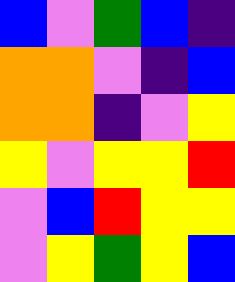[["blue", "violet", "green", "blue", "indigo"], ["orange", "orange", "violet", "indigo", "blue"], ["orange", "orange", "indigo", "violet", "yellow"], ["yellow", "violet", "yellow", "yellow", "red"], ["violet", "blue", "red", "yellow", "yellow"], ["violet", "yellow", "green", "yellow", "blue"]]